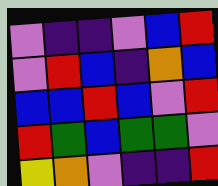[["violet", "indigo", "indigo", "violet", "blue", "red"], ["violet", "red", "blue", "indigo", "orange", "blue"], ["blue", "blue", "red", "blue", "violet", "red"], ["red", "green", "blue", "green", "green", "violet"], ["yellow", "orange", "violet", "indigo", "indigo", "red"]]